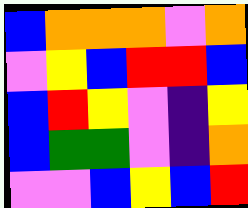[["blue", "orange", "orange", "orange", "violet", "orange"], ["violet", "yellow", "blue", "red", "red", "blue"], ["blue", "red", "yellow", "violet", "indigo", "yellow"], ["blue", "green", "green", "violet", "indigo", "orange"], ["violet", "violet", "blue", "yellow", "blue", "red"]]